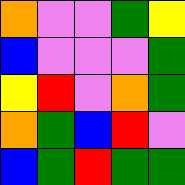[["orange", "violet", "violet", "green", "yellow"], ["blue", "violet", "violet", "violet", "green"], ["yellow", "red", "violet", "orange", "green"], ["orange", "green", "blue", "red", "violet"], ["blue", "green", "red", "green", "green"]]